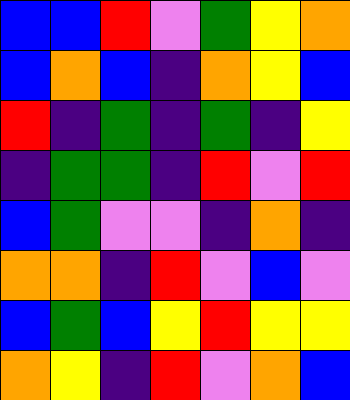[["blue", "blue", "red", "violet", "green", "yellow", "orange"], ["blue", "orange", "blue", "indigo", "orange", "yellow", "blue"], ["red", "indigo", "green", "indigo", "green", "indigo", "yellow"], ["indigo", "green", "green", "indigo", "red", "violet", "red"], ["blue", "green", "violet", "violet", "indigo", "orange", "indigo"], ["orange", "orange", "indigo", "red", "violet", "blue", "violet"], ["blue", "green", "blue", "yellow", "red", "yellow", "yellow"], ["orange", "yellow", "indigo", "red", "violet", "orange", "blue"]]